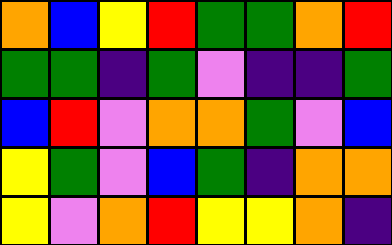[["orange", "blue", "yellow", "red", "green", "green", "orange", "red"], ["green", "green", "indigo", "green", "violet", "indigo", "indigo", "green"], ["blue", "red", "violet", "orange", "orange", "green", "violet", "blue"], ["yellow", "green", "violet", "blue", "green", "indigo", "orange", "orange"], ["yellow", "violet", "orange", "red", "yellow", "yellow", "orange", "indigo"]]